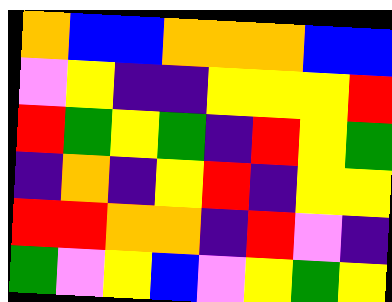[["orange", "blue", "blue", "orange", "orange", "orange", "blue", "blue"], ["violet", "yellow", "indigo", "indigo", "yellow", "yellow", "yellow", "red"], ["red", "green", "yellow", "green", "indigo", "red", "yellow", "green"], ["indigo", "orange", "indigo", "yellow", "red", "indigo", "yellow", "yellow"], ["red", "red", "orange", "orange", "indigo", "red", "violet", "indigo"], ["green", "violet", "yellow", "blue", "violet", "yellow", "green", "yellow"]]